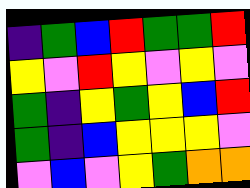[["indigo", "green", "blue", "red", "green", "green", "red"], ["yellow", "violet", "red", "yellow", "violet", "yellow", "violet"], ["green", "indigo", "yellow", "green", "yellow", "blue", "red"], ["green", "indigo", "blue", "yellow", "yellow", "yellow", "violet"], ["violet", "blue", "violet", "yellow", "green", "orange", "orange"]]